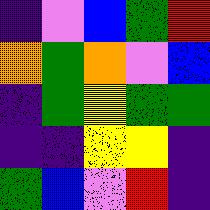[["indigo", "violet", "blue", "green", "red"], ["orange", "green", "orange", "violet", "blue"], ["indigo", "green", "yellow", "green", "green"], ["indigo", "indigo", "yellow", "yellow", "indigo"], ["green", "blue", "violet", "red", "indigo"]]